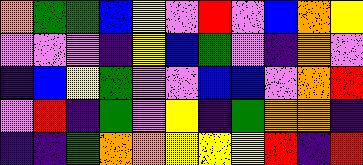[["orange", "green", "green", "blue", "yellow", "violet", "red", "violet", "blue", "orange", "yellow"], ["violet", "violet", "violet", "indigo", "yellow", "blue", "green", "violet", "indigo", "orange", "violet"], ["indigo", "blue", "yellow", "green", "violet", "violet", "blue", "blue", "violet", "orange", "red"], ["violet", "red", "indigo", "green", "violet", "yellow", "indigo", "green", "orange", "orange", "indigo"], ["indigo", "indigo", "green", "orange", "orange", "yellow", "yellow", "yellow", "red", "indigo", "red"]]